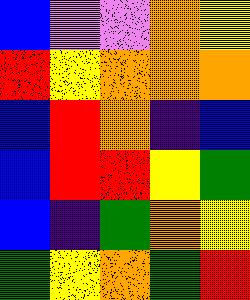[["blue", "violet", "violet", "orange", "yellow"], ["red", "yellow", "orange", "orange", "orange"], ["blue", "red", "orange", "indigo", "blue"], ["blue", "red", "red", "yellow", "green"], ["blue", "indigo", "green", "orange", "yellow"], ["green", "yellow", "orange", "green", "red"]]